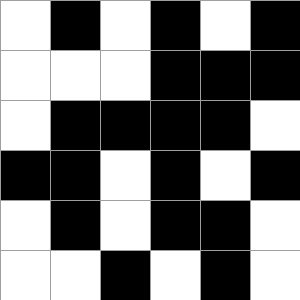[["white", "black", "white", "black", "white", "black"], ["white", "white", "white", "black", "black", "black"], ["white", "black", "black", "black", "black", "white"], ["black", "black", "white", "black", "white", "black"], ["white", "black", "white", "black", "black", "white"], ["white", "white", "black", "white", "black", "white"]]